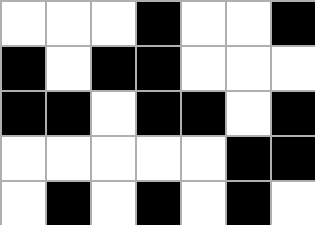[["white", "white", "white", "black", "white", "white", "black"], ["black", "white", "black", "black", "white", "white", "white"], ["black", "black", "white", "black", "black", "white", "black"], ["white", "white", "white", "white", "white", "black", "black"], ["white", "black", "white", "black", "white", "black", "white"]]